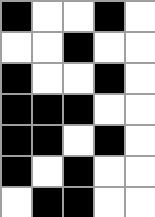[["black", "white", "white", "black", "white"], ["white", "white", "black", "white", "white"], ["black", "white", "white", "black", "white"], ["black", "black", "black", "white", "white"], ["black", "black", "white", "black", "white"], ["black", "white", "black", "white", "white"], ["white", "black", "black", "white", "white"]]